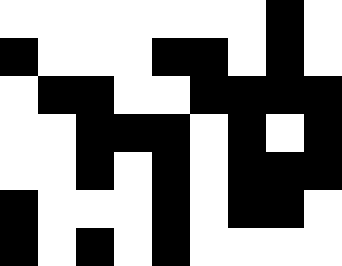[["white", "white", "white", "white", "white", "white", "white", "black", "white"], ["black", "white", "white", "white", "black", "black", "white", "black", "white"], ["white", "black", "black", "white", "white", "black", "black", "black", "black"], ["white", "white", "black", "black", "black", "white", "black", "white", "black"], ["white", "white", "black", "white", "black", "white", "black", "black", "black"], ["black", "white", "white", "white", "black", "white", "black", "black", "white"], ["black", "white", "black", "white", "black", "white", "white", "white", "white"]]